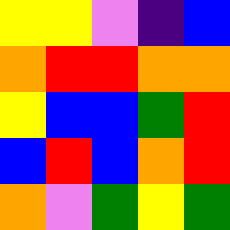[["yellow", "yellow", "violet", "indigo", "blue"], ["orange", "red", "red", "orange", "orange"], ["yellow", "blue", "blue", "green", "red"], ["blue", "red", "blue", "orange", "red"], ["orange", "violet", "green", "yellow", "green"]]